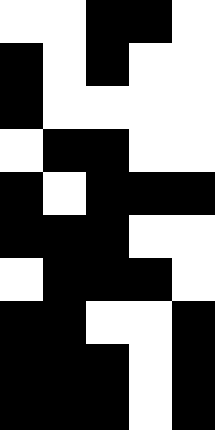[["white", "white", "black", "black", "white"], ["black", "white", "black", "white", "white"], ["black", "white", "white", "white", "white"], ["white", "black", "black", "white", "white"], ["black", "white", "black", "black", "black"], ["black", "black", "black", "white", "white"], ["white", "black", "black", "black", "white"], ["black", "black", "white", "white", "black"], ["black", "black", "black", "white", "black"], ["black", "black", "black", "white", "black"]]